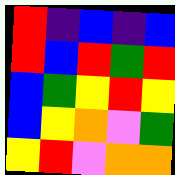[["red", "indigo", "blue", "indigo", "blue"], ["red", "blue", "red", "green", "red"], ["blue", "green", "yellow", "red", "yellow"], ["blue", "yellow", "orange", "violet", "green"], ["yellow", "red", "violet", "orange", "orange"]]